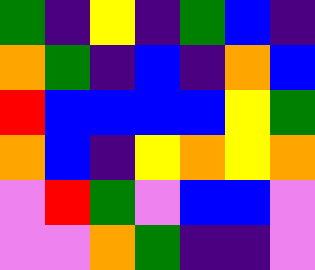[["green", "indigo", "yellow", "indigo", "green", "blue", "indigo"], ["orange", "green", "indigo", "blue", "indigo", "orange", "blue"], ["red", "blue", "blue", "blue", "blue", "yellow", "green"], ["orange", "blue", "indigo", "yellow", "orange", "yellow", "orange"], ["violet", "red", "green", "violet", "blue", "blue", "violet"], ["violet", "violet", "orange", "green", "indigo", "indigo", "violet"]]